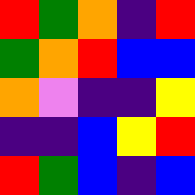[["red", "green", "orange", "indigo", "red"], ["green", "orange", "red", "blue", "blue"], ["orange", "violet", "indigo", "indigo", "yellow"], ["indigo", "indigo", "blue", "yellow", "red"], ["red", "green", "blue", "indigo", "blue"]]